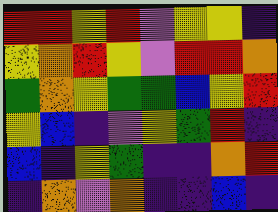[["red", "red", "yellow", "red", "violet", "yellow", "yellow", "indigo"], ["yellow", "orange", "red", "yellow", "violet", "red", "red", "orange"], ["green", "orange", "yellow", "green", "green", "blue", "yellow", "red"], ["yellow", "blue", "indigo", "violet", "yellow", "green", "red", "indigo"], ["blue", "indigo", "yellow", "green", "indigo", "indigo", "orange", "red"], ["indigo", "orange", "violet", "orange", "indigo", "indigo", "blue", "indigo"]]